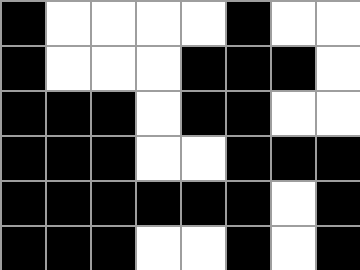[["black", "white", "white", "white", "white", "black", "white", "white"], ["black", "white", "white", "white", "black", "black", "black", "white"], ["black", "black", "black", "white", "black", "black", "white", "white"], ["black", "black", "black", "white", "white", "black", "black", "black"], ["black", "black", "black", "black", "black", "black", "white", "black"], ["black", "black", "black", "white", "white", "black", "white", "black"]]